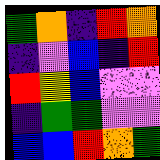[["green", "orange", "indigo", "red", "orange"], ["indigo", "violet", "blue", "indigo", "red"], ["red", "yellow", "blue", "violet", "violet"], ["indigo", "green", "green", "violet", "violet"], ["blue", "blue", "red", "orange", "green"]]